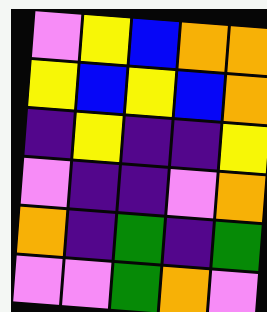[["violet", "yellow", "blue", "orange", "orange"], ["yellow", "blue", "yellow", "blue", "orange"], ["indigo", "yellow", "indigo", "indigo", "yellow"], ["violet", "indigo", "indigo", "violet", "orange"], ["orange", "indigo", "green", "indigo", "green"], ["violet", "violet", "green", "orange", "violet"]]